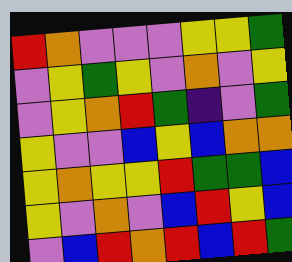[["red", "orange", "violet", "violet", "violet", "yellow", "yellow", "green"], ["violet", "yellow", "green", "yellow", "violet", "orange", "violet", "yellow"], ["violet", "yellow", "orange", "red", "green", "indigo", "violet", "green"], ["yellow", "violet", "violet", "blue", "yellow", "blue", "orange", "orange"], ["yellow", "orange", "yellow", "yellow", "red", "green", "green", "blue"], ["yellow", "violet", "orange", "violet", "blue", "red", "yellow", "blue"], ["violet", "blue", "red", "orange", "red", "blue", "red", "green"]]